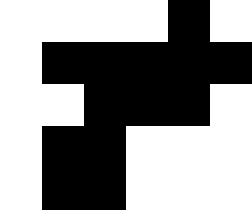[["white", "white", "white", "white", "black", "white"], ["white", "black", "black", "black", "black", "black"], ["white", "white", "black", "black", "black", "white"], ["white", "black", "black", "white", "white", "white"], ["white", "black", "black", "white", "white", "white"]]